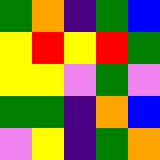[["green", "orange", "indigo", "green", "blue"], ["yellow", "red", "yellow", "red", "green"], ["yellow", "yellow", "violet", "green", "violet"], ["green", "green", "indigo", "orange", "blue"], ["violet", "yellow", "indigo", "green", "orange"]]